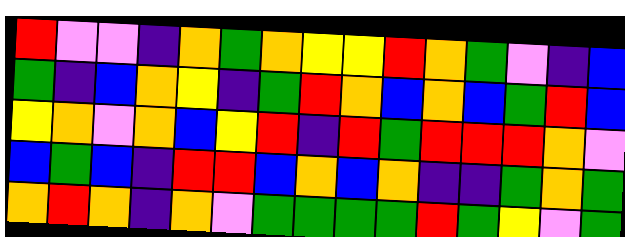[["red", "violet", "violet", "indigo", "orange", "green", "orange", "yellow", "yellow", "red", "orange", "green", "violet", "indigo", "blue"], ["green", "indigo", "blue", "orange", "yellow", "indigo", "green", "red", "orange", "blue", "orange", "blue", "green", "red", "blue"], ["yellow", "orange", "violet", "orange", "blue", "yellow", "red", "indigo", "red", "green", "red", "red", "red", "orange", "violet"], ["blue", "green", "blue", "indigo", "red", "red", "blue", "orange", "blue", "orange", "indigo", "indigo", "green", "orange", "green"], ["orange", "red", "orange", "indigo", "orange", "violet", "green", "green", "green", "green", "red", "green", "yellow", "violet", "green"]]